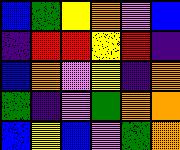[["blue", "green", "yellow", "orange", "violet", "blue"], ["indigo", "red", "red", "yellow", "red", "indigo"], ["blue", "orange", "violet", "yellow", "indigo", "orange"], ["green", "indigo", "violet", "green", "orange", "orange"], ["blue", "yellow", "blue", "violet", "green", "orange"]]